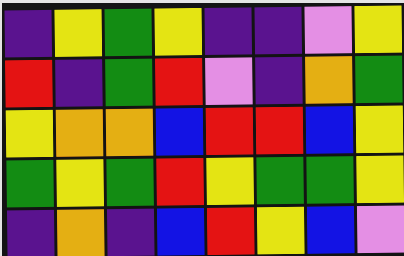[["indigo", "yellow", "green", "yellow", "indigo", "indigo", "violet", "yellow"], ["red", "indigo", "green", "red", "violet", "indigo", "orange", "green"], ["yellow", "orange", "orange", "blue", "red", "red", "blue", "yellow"], ["green", "yellow", "green", "red", "yellow", "green", "green", "yellow"], ["indigo", "orange", "indigo", "blue", "red", "yellow", "blue", "violet"]]